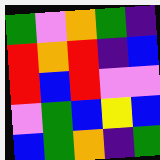[["green", "violet", "orange", "green", "indigo"], ["red", "orange", "red", "indigo", "blue"], ["red", "blue", "red", "violet", "violet"], ["violet", "green", "blue", "yellow", "blue"], ["blue", "green", "orange", "indigo", "green"]]